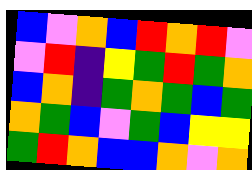[["blue", "violet", "orange", "blue", "red", "orange", "red", "violet"], ["violet", "red", "indigo", "yellow", "green", "red", "green", "orange"], ["blue", "orange", "indigo", "green", "orange", "green", "blue", "green"], ["orange", "green", "blue", "violet", "green", "blue", "yellow", "yellow"], ["green", "red", "orange", "blue", "blue", "orange", "violet", "orange"]]